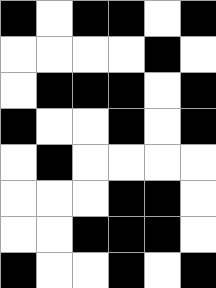[["black", "white", "black", "black", "white", "black"], ["white", "white", "white", "white", "black", "white"], ["white", "black", "black", "black", "white", "black"], ["black", "white", "white", "black", "white", "black"], ["white", "black", "white", "white", "white", "white"], ["white", "white", "white", "black", "black", "white"], ["white", "white", "black", "black", "black", "white"], ["black", "white", "white", "black", "white", "black"]]